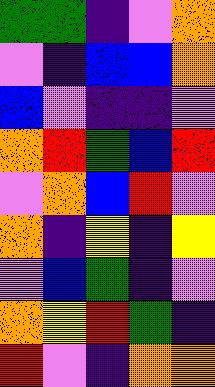[["green", "green", "indigo", "violet", "orange"], ["violet", "indigo", "blue", "blue", "orange"], ["blue", "violet", "indigo", "indigo", "violet"], ["orange", "red", "green", "blue", "red"], ["violet", "orange", "blue", "red", "violet"], ["orange", "indigo", "yellow", "indigo", "yellow"], ["violet", "blue", "green", "indigo", "violet"], ["orange", "yellow", "red", "green", "indigo"], ["red", "violet", "indigo", "orange", "orange"]]